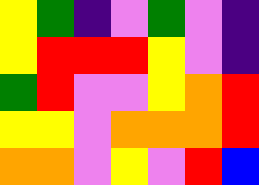[["yellow", "green", "indigo", "violet", "green", "violet", "indigo"], ["yellow", "red", "red", "red", "yellow", "violet", "indigo"], ["green", "red", "violet", "violet", "yellow", "orange", "red"], ["yellow", "yellow", "violet", "orange", "orange", "orange", "red"], ["orange", "orange", "violet", "yellow", "violet", "red", "blue"]]